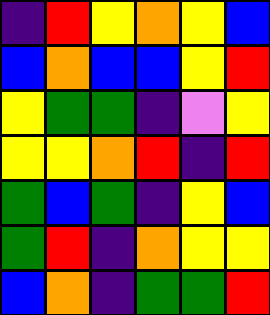[["indigo", "red", "yellow", "orange", "yellow", "blue"], ["blue", "orange", "blue", "blue", "yellow", "red"], ["yellow", "green", "green", "indigo", "violet", "yellow"], ["yellow", "yellow", "orange", "red", "indigo", "red"], ["green", "blue", "green", "indigo", "yellow", "blue"], ["green", "red", "indigo", "orange", "yellow", "yellow"], ["blue", "orange", "indigo", "green", "green", "red"]]